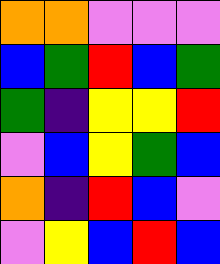[["orange", "orange", "violet", "violet", "violet"], ["blue", "green", "red", "blue", "green"], ["green", "indigo", "yellow", "yellow", "red"], ["violet", "blue", "yellow", "green", "blue"], ["orange", "indigo", "red", "blue", "violet"], ["violet", "yellow", "blue", "red", "blue"]]